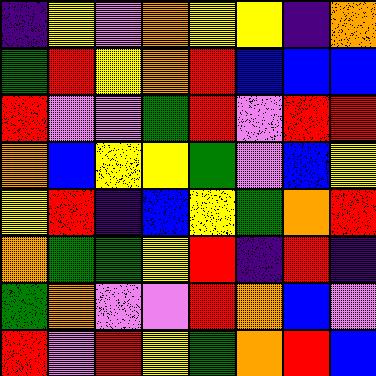[["indigo", "yellow", "violet", "orange", "yellow", "yellow", "indigo", "orange"], ["green", "red", "yellow", "orange", "red", "blue", "blue", "blue"], ["red", "violet", "violet", "green", "red", "violet", "red", "red"], ["orange", "blue", "yellow", "yellow", "green", "violet", "blue", "yellow"], ["yellow", "red", "indigo", "blue", "yellow", "green", "orange", "red"], ["orange", "green", "green", "yellow", "red", "indigo", "red", "indigo"], ["green", "orange", "violet", "violet", "red", "orange", "blue", "violet"], ["red", "violet", "red", "yellow", "green", "orange", "red", "blue"]]